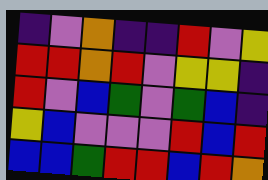[["indigo", "violet", "orange", "indigo", "indigo", "red", "violet", "yellow"], ["red", "red", "orange", "red", "violet", "yellow", "yellow", "indigo"], ["red", "violet", "blue", "green", "violet", "green", "blue", "indigo"], ["yellow", "blue", "violet", "violet", "violet", "red", "blue", "red"], ["blue", "blue", "green", "red", "red", "blue", "red", "orange"]]